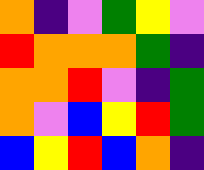[["orange", "indigo", "violet", "green", "yellow", "violet"], ["red", "orange", "orange", "orange", "green", "indigo"], ["orange", "orange", "red", "violet", "indigo", "green"], ["orange", "violet", "blue", "yellow", "red", "green"], ["blue", "yellow", "red", "blue", "orange", "indigo"]]